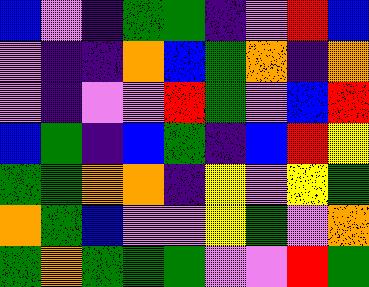[["blue", "violet", "indigo", "green", "green", "indigo", "violet", "red", "blue"], ["violet", "indigo", "indigo", "orange", "blue", "green", "orange", "indigo", "orange"], ["violet", "indigo", "violet", "violet", "red", "green", "violet", "blue", "red"], ["blue", "green", "indigo", "blue", "green", "indigo", "blue", "red", "yellow"], ["green", "green", "orange", "orange", "indigo", "yellow", "violet", "yellow", "green"], ["orange", "green", "blue", "violet", "violet", "yellow", "green", "violet", "orange"], ["green", "orange", "green", "green", "green", "violet", "violet", "red", "green"]]